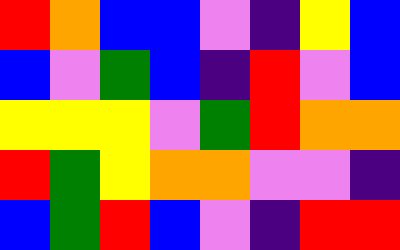[["red", "orange", "blue", "blue", "violet", "indigo", "yellow", "blue"], ["blue", "violet", "green", "blue", "indigo", "red", "violet", "blue"], ["yellow", "yellow", "yellow", "violet", "green", "red", "orange", "orange"], ["red", "green", "yellow", "orange", "orange", "violet", "violet", "indigo"], ["blue", "green", "red", "blue", "violet", "indigo", "red", "red"]]